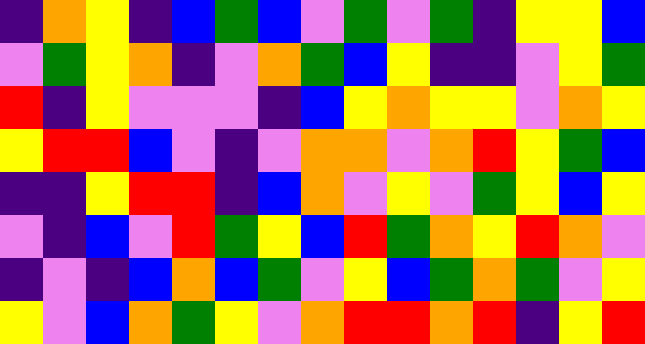[["indigo", "orange", "yellow", "indigo", "blue", "green", "blue", "violet", "green", "violet", "green", "indigo", "yellow", "yellow", "blue"], ["violet", "green", "yellow", "orange", "indigo", "violet", "orange", "green", "blue", "yellow", "indigo", "indigo", "violet", "yellow", "green"], ["red", "indigo", "yellow", "violet", "violet", "violet", "indigo", "blue", "yellow", "orange", "yellow", "yellow", "violet", "orange", "yellow"], ["yellow", "red", "red", "blue", "violet", "indigo", "violet", "orange", "orange", "violet", "orange", "red", "yellow", "green", "blue"], ["indigo", "indigo", "yellow", "red", "red", "indigo", "blue", "orange", "violet", "yellow", "violet", "green", "yellow", "blue", "yellow"], ["violet", "indigo", "blue", "violet", "red", "green", "yellow", "blue", "red", "green", "orange", "yellow", "red", "orange", "violet"], ["indigo", "violet", "indigo", "blue", "orange", "blue", "green", "violet", "yellow", "blue", "green", "orange", "green", "violet", "yellow"], ["yellow", "violet", "blue", "orange", "green", "yellow", "violet", "orange", "red", "red", "orange", "red", "indigo", "yellow", "red"]]